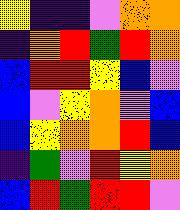[["yellow", "indigo", "indigo", "violet", "orange", "orange"], ["indigo", "orange", "red", "green", "red", "orange"], ["blue", "red", "red", "yellow", "blue", "violet"], ["blue", "violet", "yellow", "orange", "violet", "blue"], ["blue", "yellow", "orange", "orange", "red", "blue"], ["indigo", "green", "violet", "red", "yellow", "orange"], ["blue", "red", "green", "red", "red", "violet"]]